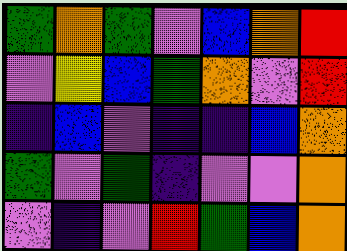[["green", "orange", "green", "violet", "blue", "orange", "red"], ["violet", "yellow", "blue", "green", "orange", "violet", "red"], ["indigo", "blue", "violet", "indigo", "indigo", "blue", "orange"], ["green", "violet", "green", "indigo", "violet", "violet", "orange"], ["violet", "indigo", "violet", "red", "green", "blue", "orange"]]